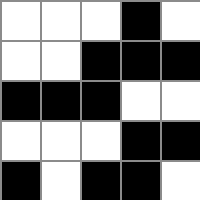[["white", "white", "white", "black", "white"], ["white", "white", "black", "black", "black"], ["black", "black", "black", "white", "white"], ["white", "white", "white", "black", "black"], ["black", "white", "black", "black", "white"]]